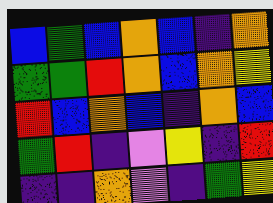[["blue", "green", "blue", "orange", "blue", "indigo", "orange"], ["green", "green", "red", "orange", "blue", "orange", "yellow"], ["red", "blue", "orange", "blue", "indigo", "orange", "blue"], ["green", "red", "indigo", "violet", "yellow", "indigo", "red"], ["indigo", "indigo", "orange", "violet", "indigo", "green", "yellow"]]